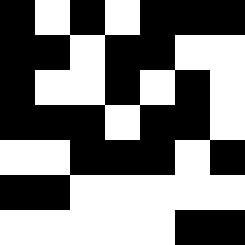[["black", "white", "black", "white", "black", "black", "black"], ["black", "black", "white", "black", "black", "white", "white"], ["black", "white", "white", "black", "white", "black", "white"], ["black", "black", "black", "white", "black", "black", "white"], ["white", "white", "black", "black", "black", "white", "black"], ["black", "black", "white", "white", "white", "white", "white"], ["white", "white", "white", "white", "white", "black", "black"]]